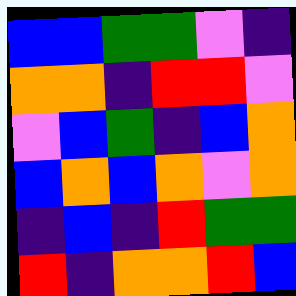[["blue", "blue", "green", "green", "violet", "indigo"], ["orange", "orange", "indigo", "red", "red", "violet"], ["violet", "blue", "green", "indigo", "blue", "orange"], ["blue", "orange", "blue", "orange", "violet", "orange"], ["indigo", "blue", "indigo", "red", "green", "green"], ["red", "indigo", "orange", "orange", "red", "blue"]]